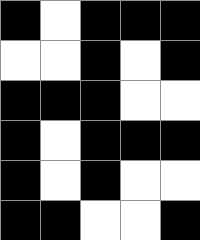[["black", "white", "black", "black", "black"], ["white", "white", "black", "white", "black"], ["black", "black", "black", "white", "white"], ["black", "white", "black", "black", "black"], ["black", "white", "black", "white", "white"], ["black", "black", "white", "white", "black"]]